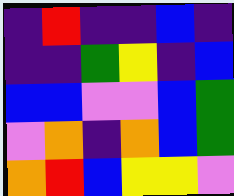[["indigo", "red", "indigo", "indigo", "blue", "indigo"], ["indigo", "indigo", "green", "yellow", "indigo", "blue"], ["blue", "blue", "violet", "violet", "blue", "green"], ["violet", "orange", "indigo", "orange", "blue", "green"], ["orange", "red", "blue", "yellow", "yellow", "violet"]]